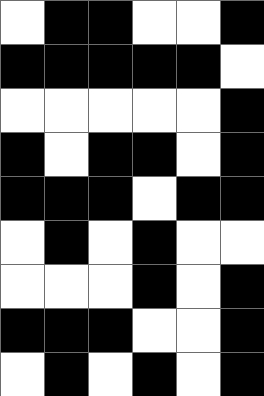[["white", "black", "black", "white", "white", "black"], ["black", "black", "black", "black", "black", "white"], ["white", "white", "white", "white", "white", "black"], ["black", "white", "black", "black", "white", "black"], ["black", "black", "black", "white", "black", "black"], ["white", "black", "white", "black", "white", "white"], ["white", "white", "white", "black", "white", "black"], ["black", "black", "black", "white", "white", "black"], ["white", "black", "white", "black", "white", "black"]]